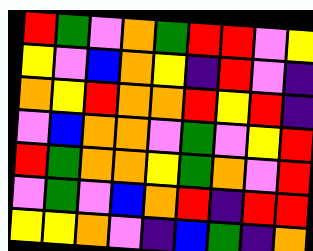[["red", "green", "violet", "orange", "green", "red", "red", "violet", "yellow"], ["yellow", "violet", "blue", "orange", "yellow", "indigo", "red", "violet", "indigo"], ["orange", "yellow", "red", "orange", "orange", "red", "yellow", "red", "indigo"], ["violet", "blue", "orange", "orange", "violet", "green", "violet", "yellow", "red"], ["red", "green", "orange", "orange", "yellow", "green", "orange", "violet", "red"], ["violet", "green", "violet", "blue", "orange", "red", "indigo", "red", "red"], ["yellow", "yellow", "orange", "violet", "indigo", "blue", "green", "indigo", "orange"]]